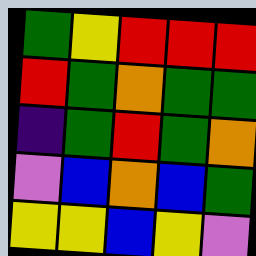[["green", "yellow", "red", "red", "red"], ["red", "green", "orange", "green", "green"], ["indigo", "green", "red", "green", "orange"], ["violet", "blue", "orange", "blue", "green"], ["yellow", "yellow", "blue", "yellow", "violet"]]